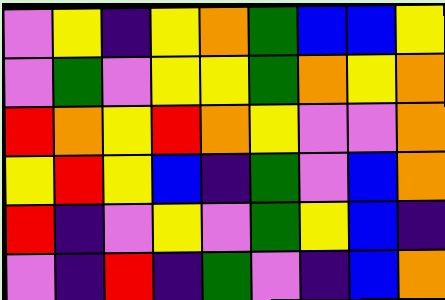[["violet", "yellow", "indigo", "yellow", "orange", "green", "blue", "blue", "yellow"], ["violet", "green", "violet", "yellow", "yellow", "green", "orange", "yellow", "orange"], ["red", "orange", "yellow", "red", "orange", "yellow", "violet", "violet", "orange"], ["yellow", "red", "yellow", "blue", "indigo", "green", "violet", "blue", "orange"], ["red", "indigo", "violet", "yellow", "violet", "green", "yellow", "blue", "indigo"], ["violet", "indigo", "red", "indigo", "green", "violet", "indigo", "blue", "orange"]]